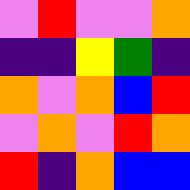[["violet", "red", "violet", "violet", "orange"], ["indigo", "indigo", "yellow", "green", "indigo"], ["orange", "violet", "orange", "blue", "red"], ["violet", "orange", "violet", "red", "orange"], ["red", "indigo", "orange", "blue", "blue"]]